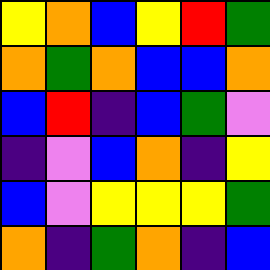[["yellow", "orange", "blue", "yellow", "red", "green"], ["orange", "green", "orange", "blue", "blue", "orange"], ["blue", "red", "indigo", "blue", "green", "violet"], ["indigo", "violet", "blue", "orange", "indigo", "yellow"], ["blue", "violet", "yellow", "yellow", "yellow", "green"], ["orange", "indigo", "green", "orange", "indigo", "blue"]]